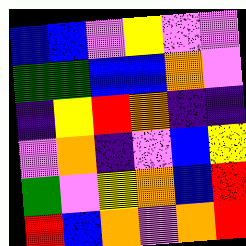[["blue", "blue", "violet", "yellow", "violet", "violet"], ["green", "green", "blue", "blue", "orange", "violet"], ["indigo", "yellow", "red", "orange", "indigo", "indigo"], ["violet", "orange", "indigo", "violet", "blue", "yellow"], ["green", "violet", "yellow", "orange", "blue", "red"], ["red", "blue", "orange", "violet", "orange", "red"]]